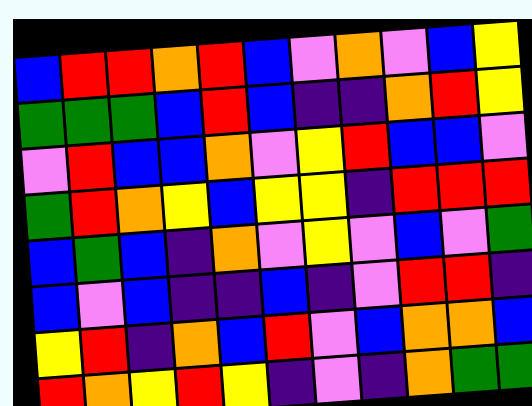[["blue", "red", "red", "orange", "red", "blue", "violet", "orange", "violet", "blue", "yellow"], ["green", "green", "green", "blue", "red", "blue", "indigo", "indigo", "orange", "red", "yellow"], ["violet", "red", "blue", "blue", "orange", "violet", "yellow", "red", "blue", "blue", "violet"], ["green", "red", "orange", "yellow", "blue", "yellow", "yellow", "indigo", "red", "red", "red"], ["blue", "green", "blue", "indigo", "orange", "violet", "yellow", "violet", "blue", "violet", "green"], ["blue", "violet", "blue", "indigo", "indigo", "blue", "indigo", "violet", "red", "red", "indigo"], ["yellow", "red", "indigo", "orange", "blue", "red", "violet", "blue", "orange", "orange", "blue"], ["red", "orange", "yellow", "red", "yellow", "indigo", "violet", "indigo", "orange", "green", "green"]]